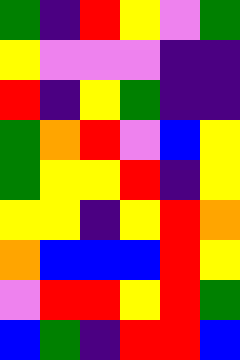[["green", "indigo", "red", "yellow", "violet", "green"], ["yellow", "violet", "violet", "violet", "indigo", "indigo"], ["red", "indigo", "yellow", "green", "indigo", "indigo"], ["green", "orange", "red", "violet", "blue", "yellow"], ["green", "yellow", "yellow", "red", "indigo", "yellow"], ["yellow", "yellow", "indigo", "yellow", "red", "orange"], ["orange", "blue", "blue", "blue", "red", "yellow"], ["violet", "red", "red", "yellow", "red", "green"], ["blue", "green", "indigo", "red", "red", "blue"]]